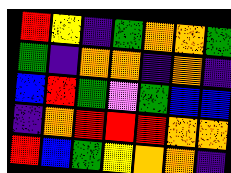[["red", "yellow", "indigo", "green", "orange", "orange", "green"], ["green", "indigo", "orange", "orange", "indigo", "orange", "indigo"], ["blue", "red", "green", "violet", "green", "blue", "blue"], ["indigo", "orange", "red", "red", "red", "orange", "orange"], ["red", "blue", "green", "yellow", "orange", "orange", "indigo"]]